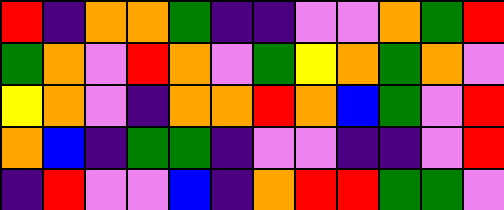[["red", "indigo", "orange", "orange", "green", "indigo", "indigo", "violet", "violet", "orange", "green", "red"], ["green", "orange", "violet", "red", "orange", "violet", "green", "yellow", "orange", "green", "orange", "violet"], ["yellow", "orange", "violet", "indigo", "orange", "orange", "red", "orange", "blue", "green", "violet", "red"], ["orange", "blue", "indigo", "green", "green", "indigo", "violet", "violet", "indigo", "indigo", "violet", "red"], ["indigo", "red", "violet", "violet", "blue", "indigo", "orange", "red", "red", "green", "green", "violet"]]